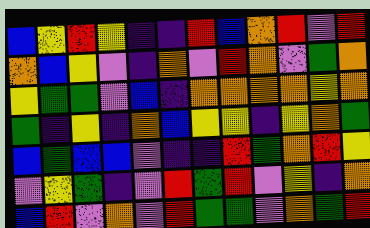[["blue", "yellow", "red", "yellow", "indigo", "indigo", "red", "blue", "orange", "red", "violet", "red"], ["orange", "blue", "yellow", "violet", "indigo", "orange", "violet", "red", "orange", "violet", "green", "orange"], ["yellow", "green", "green", "violet", "blue", "indigo", "orange", "orange", "orange", "orange", "yellow", "orange"], ["green", "indigo", "yellow", "indigo", "orange", "blue", "yellow", "yellow", "indigo", "yellow", "orange", "green"], ["blue", "green", "blue", "blue", "violet", "indigo", "indigo", "red", "green", "orange", "red", "yellow"], ["violet", "yellow", "green", "indigo", "violet", "red", "green", "red", "violet", "yellow", "indigo", "orange"], ["blue", "red", "violet", "orange", "violet", "red", "green", "green", "violet", "orange", "green", "red"]]